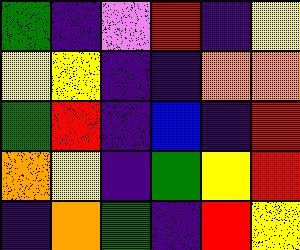[["green", "indigo", "violet", "red", "indigo", "yellow"], ["yellow", "yellow", "indigo", "indigo", "orange", "orange"], ["green", "red", "indigo", "blue", "indigo", "red"], ["orange", "yellow", "indigo", "green", "yellow", "red"], ["indigo", "orange", "green", "indigo", "red", "yellow"]]